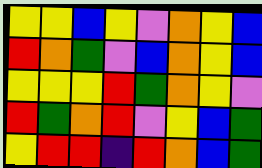[["yellow", "yellow", "blue", "yellow", "violet", "orange", "yellow", "blue"], ["red", "orange", "green", "violet", "blue", "orange", "yellow", "blue"], ["yellow", "yellow", "yellow", "red", "green", "orange", "yellow", "violet"], ["red", "green", "orange", "red", "violet", "yellow", "blue", "green"], ["yellow", "red", "red", "indigo", "red", "orange", "blue", "green"]]